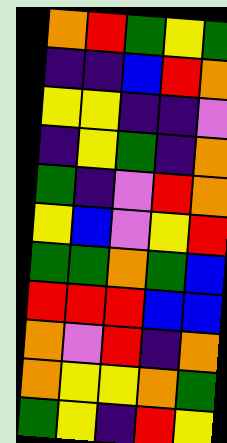[["orange", "red", "green", "yellow", "green"], ["indigo", "indigo", "blue", "red", "orange"], ["yellow", "yellow", "indigo", "indigo", "violet"], ["indigo", "yellow", "green", "indigo", "orange"], ["green", "indigo", "violet", "red", "orange"], ["yellow", "blue", "violet", "yellow", "red"], ["green", "green", "orange", "green", "blue"], ["red", "red", "red", "blue", "blue"], ["orange", "violet", "red", "indigo", "orange"], ["orange", "yellow", "yellow", "orange", "green"], ["green", "yellow", "indigo", "red", "yellow"]]